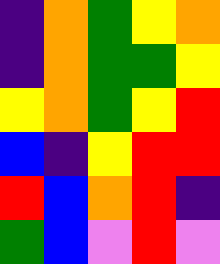[["indigo", "orange", "green", "yellow", "orange"], ["indigo", "orange", "green", "green", "yellow"], ["yellow", "orange", "green", "yellow", "red"], ["blue", "indigo", "yellow", "red", "red"], ["red", "blue", "orange", "red", "indigo"], ["green", "blue", "violet", "red", "violet"]]